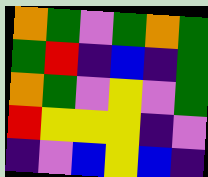[["orange", "green", "violet", "green", "orange", "green"], ["green", "red", "indigo", "blue", "indigo", "green"], ["orange", "green", "violet", "yellow", "violet", "green"], ["red", "yellow", "yellow", "yellow", "indigo", "violet"], ["indigo", "violet", "blue", "yellow", "blue", "indigo"]]